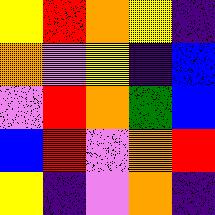[["yellow", "red", "orange", "yellow", "indigo"], ["orange", "violet", "yellow", "indigo", "blue"], ["violet", "red", "orange", "green", "blue"], ["blue", "red", "violet", "orange", "red"], ["yellow", "indigo", "violet", "orange", "indigo"]]